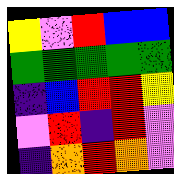[["yellow", "violet", "red", "blue", "blue"], ["green", "green", "green", "green", "green"], ["indigo", "blue", "red", "red", "yellow"], ["violet", "red", "indigo", "red", "violet"], ["indigo", "orange", "red", "orange", "violet"]]